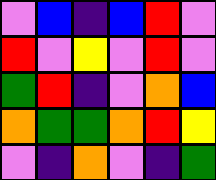[["violet", "blue", "indigo", "blue", "red", "violet"], ["red", "violet", "yellow", "violet", "red", "violet"], ["green", "red", "indigo", "violet", "orange", "blue"], ["orange", "green", "green", "orange", "red", "yellow"], ["violet", "indigo", "orange", "violet", "indigo", "green"]]